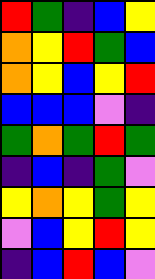[["red", "green", "indigo", "blue", "yellow"], ["orange", "yellow", "red", "green", "blue"], ["orange", "yellow", "blue", "yellow", "red"], ["blue", "blue", "blue", "violet", "indigo"], ["green", "orange", "green", "red", "green"], ["indigo", "blue", "indigo", "green", "violet"], ["yellow", "orange", "yellow", "green", "yellow"], ["violet", "blue", "yellow", "red", "yellow"], ["indigo", "blue", "red", "blue", "violet"]]